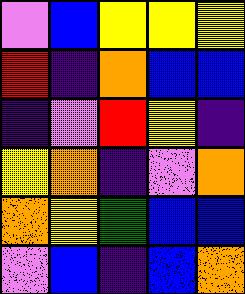[["violet", "blue", "yellow", "yellow", "yellow"], ["red", "indigo", "orange", "blue", "blue"], ["indigo", "violet", "red", "yellow", "indigo"], ["yellow", "orange", "indigo", "violet", "orange"], ["orange", "yellow", "green", "blue", "blue"], ["violet", "blue", "indigo", "blue", "orange"]]